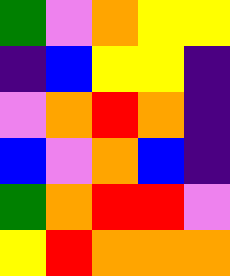[["green", "violet", "orange", "yellow", "yellow"], ["indigo", "blue", "yellow", "yellow", "indigo"], ["violet", "orange", "red", "orange", "indigo"], ["blue", "violet", "orange", "blue", "indigo"], ["green", "orange", "red", "red", "violet"], ["yellow", "red", "orange", "orange", "orange"]]